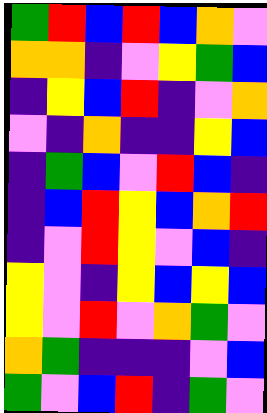[["green", "red", "blue", "red", "blue", "orange", "violet"], ["orange", "orange", "indigo", "violet", "yellow", "green", "blue"], ["indigo", "yellow", "blue", "red", "indigo", "violet", "orange"], ["violet", "indigo", "orange", "indigo", "indigo", "yellow", "blue"], ["indigo", "green", "blue", "violet", "red", "blue", "indigo"], ["indigo", "blue", "red", "yellow", "blue", "orange", "red"], ["indigo", "violet", "red", "yellow", "violet", "blue", "indigo"], ["yellow", "violet", "indigo", "yellow", "blue", "yellow", "blue"], ["yellow", "violet", "red", "violet", "orange", "green", "violet"], ["orange", "green", "indigo", "indigo", "indigo", "violet", "blue"], ["green", "violet", "blue", "red", "indigo", "green", "violet"]]